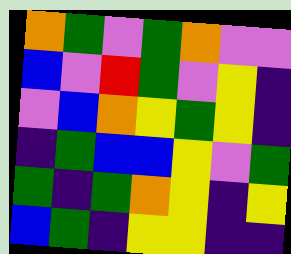[["orange", "green", "violet", "green", "orange", "violet", "violet"], ["blue", "violet", "red", "green", "violet", "yellow", "indigo"], ["violet", "blue", "orange", "yellow", "green", "yellow", "indigo"], ["indigo", "green", "blue", "blue", "yellow", "violet", "green"], ["green", "indigo", "green", "orange", "yellow", "indigo", "yellow"], ["blue", "green", "indigo", "yellow", "yellow", "indigo", "indigo"]]